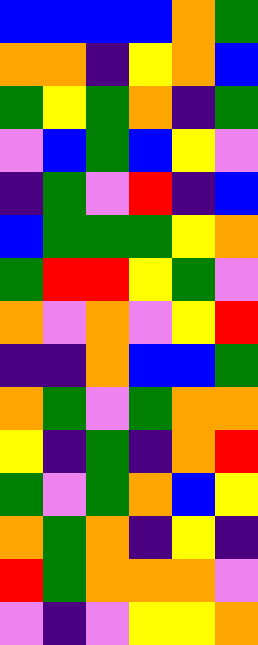[["blue", "blue", "blue", "blue", "orange", "green"], ["orange", "orange", "indigo", "yellow", "orange", "blue"], ["green", "yellow", "green", "orange", "indigo", "green"], ["violet", "blue", "green", "blue", "yellow", "violet"], ["indigo", "green", "violet", "red", "indigo", "blue"], ["blue", "green", "green", "green", "yellow", "orange"], ["green", "red", "red", "yellow", "green", "violet"], ["orange", "violet", "orange", "violet", "yellow", "red"], ["indigo", "indigo", "orange", "blue", "blue", "green"], ["orange", "green", "violet", "green", "orange", "orange"], ["yellow", "indigo", "green", "indigo", "orange", "red"], ["green", "violet", "green", "orange", "blue", "yellow"], ["orange", "green", "orange", "indigo", "yellow", "indigo"], ["red", "green", "orange", "orange", "orange", "violet"], ["violet", "indigo", "violet", "yellow", "yellow", "orange"]]